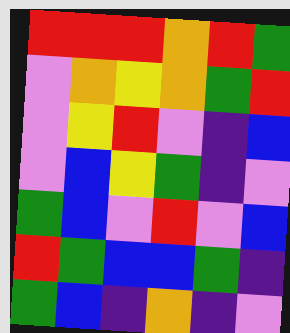[["red", "red", "red", "orange", "red", "green"], ["violet", "orange", "yellow", "orange", "green", "red"], ["violet", "yellow", "red", "violet", "indigo", "blue"], ["violet", "blue", "yellow", "green", "indigo", "violet"], ["green", "blue", "violet", "red", "violet", "blue"], ["red", "green", "blue", "blue", "green", "indigo"], ["green", "blue", "indigo", "orange", "indigo", "violet"]]